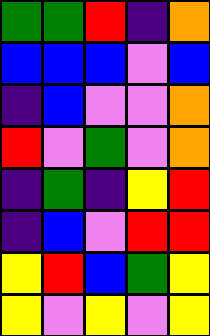[["green", "green", "red", "indigo", "orange"], ["blue", "blue", "blue", "violet", "blue"], ["indigo", "blue", "violet", "violet", "orange"], ["red", "violet", "green", "violet", "orange"], ["indigo", "green", "indigo", "yellow", "red"], ["indigo", "blue", "violet", "red", "red"], ["yellow", "red", "blue", "green", "yellow"], ["yellow", "violet", "yellow", "violet", "yellow"]]